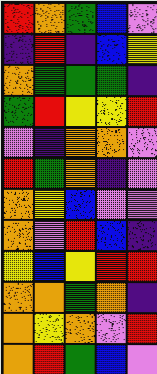[["red", "orange", "green", "blue", "violet"], ["indigo", "red", "indigo", "blue", "yellow"], ["orange", "green", "green", "green", "indigo"], ["green", "red", "yellow", "yellow", "red"], ["violet", "indigo", "orange", "orange", "violet"], ["red", "green", "orange", "indigo", "violet"], ["orange", "yellow", "blue", "violet", "violet"], ["orange", "violet", "red", "blue", "indigo"], ["yellow", "blue", "yellow", "red", "red"], ["orange", "orange", "green", "orange", "indigo"], ["orange", "yellow", "orange", "violet", "red"], ["orange", "red", "green", "blue", "violet"]]